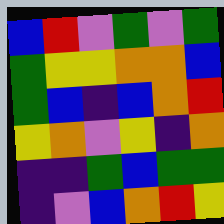[["blue", "red", "violet", "green", "violet", "green"], ["green", "yellow", "yellow", "orange", "orange", "blue"], ["green", "blue", "indigo", "blue", "orange", "red"], ["yellow", "orange", "violet", "yellow", "indigo", "orange"], ["indigo", "indigo", "green", "blue", "green", "green"], ["indigo", "violet", "blue", "orange", "red", "yellow"]]